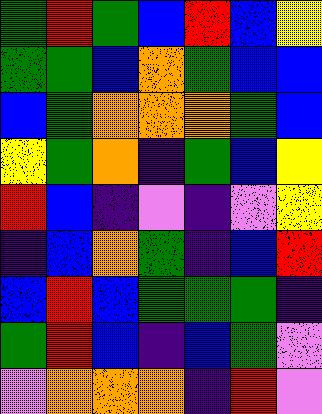[["green", "red", "green", "blue", "red", "blue", "yellow"], ["green", "green", "blue", "orange", "green", "blue", "blue"], ["blue", "green", "orange", "orange", "orange", "green", "blue"], ["yellow", "green", "orange", "indigo", "green", "blue", "yellow"], ["red", "blue", "indigo", "violet", "indigo", "violet", "yellow"], ["indigo", "blue", "orange", "green", "indigo", "blue", "red"], ["blue", "red", "blue", "green", "green", "green", "indigo"], ["green", "red", "blue", "indigo", "blue", "green", "violet"], ["violet", "orange", "orange", "orange", "indigo", "red", "violet"]]